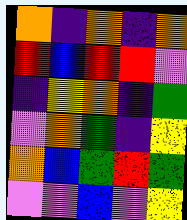[["orange", "indigo", "orange", "indigo", "orange"], ["red", "blue", "red", "red", "violet"], ["indigo", "yellow", "orange", "indigo", "green"], ["violet", "orange", "green", "indigo", "yellow"], ["orange", "blue", "green", "red", "green"], ["violet", "violet", "blue", "violet", "yellow"]]